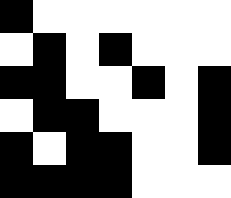[["black", "white", "white", "white", "white", "white", "white"], ["white", "black", "white", "black", "white", "white", "white"], ["black", "black", "white", "white", "black", "white", "black"], ["white", "black", "black", "white", "white", "white", "black"], ["black", "white", "black", "black", "white", "white", "black"], ["black", "black", "black", "black", "white", "white", "white"]]